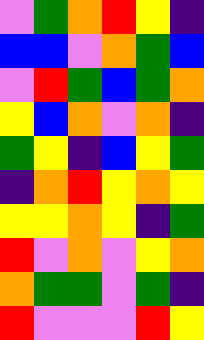[["violet", "green", "orange", "red", "yellow", "indigo"], ["blue", "blue", "violet", "orange", "green", "blue"], ["violet", "red", "green", "blue", "green", "orange"], ["yellow", "blue", "orange", "violet", "orange", "indigo"], ["green", "yellow", "indigo", "blue", "yellow", "green"], ["indigo", "orange", "red", "yellow", "orange", "yellow"], ["yellow", "yellow", "orange", "yellow", "indigo", "green"], ["red", "violet", "orange", "violet", "yellow", "orange"], ["orange", "green", "green", "violet", "green", "indigo"], ["red", "violet", "violet", "violet", "red", "yellow"]]